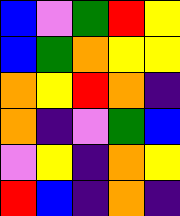[["blue", "violet", "green", "red", "yellow"], ["blue", "green", "orange", "yellow", "yellow"], ["orange", "yellow", "red", "orange", "indigo"], ["orange", "indigo", "violet", "green", "blue"], ["violet", "yellow", "indigo", "orange", "yellow"], ["red", "blue", "indigo", "orange", "indigo"]]